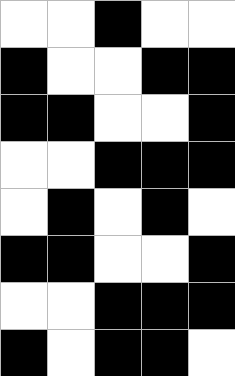[["white", "white", "black", "white", "white"], ["black", "white", "white", "black", "black"], ["black", "black", "white", "white", "black"], ["white", "white", "black", "black", "black"], ["white", "black", "white", "black", "white"], ["black", "black", "white", "white", "black"], ["white", "white", "black", "black", "black"], ["black", "white", "black", "black", "white"]]